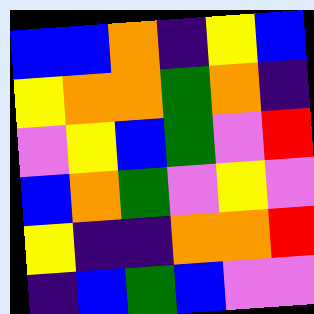[["blue", "blue", "orange", "indigo", "yellow", "blue"], ["yellow", "orange", "orange", "green", "orange", "indigo"], ["violet", "yellow", "blue", "green", "violet", "red"], ["blue", "orange", "green", "violet", "yellow", "violet"], ["yellow", "indigo", "indigo", "orange", "orange", "red"], ["indigo", "blue", "green", "blue", "violet", "violet"]]